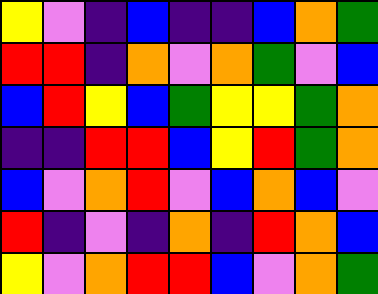[["yellow", "violet", "indigo", "blue", "indigo", "indigo", "blue", "orange", "green"], ["red", "red", "indigo", "orange", "violet", "orange", "green", "violet", "blue"], ["blue", "red", "yellow", "blue", "green", "yellow", "yellow", "green", "orange"], ["indigo", "indigo", "red", "red", "blue", "yellow", "red", "green", "orange"], ["blue", "violet", "orange", "red", "violet", "blue", "orange", "blue", "violet"], ["red", "indigo", "violet", "indigo", "orange", "indigo", "red", "orange", "blue"], ["yellow", "violet", "orange", "red", "red", "blue", "violet", "orange", "green"]]